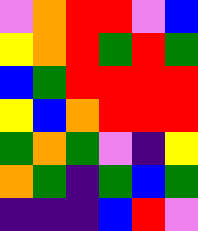[["violet", "orange", "red", "red", "violet", "blue"], ["yellow", "orange", "red", "green", "red", "green"], ["blue", "green", "red", "red", "red", "red"], ["yellow", "blue", "orange", "red", "red", "red"], ["green", "orange", "green", "violet", "indigo", "yellow"], ["orange", "green", "indigo", "green", "blue", "green"], ["indigo", "indigo", "indigo", "blue", "red", "violet"]]